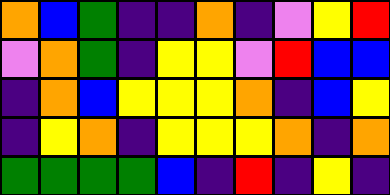[["orange", "blue", "green", "indigo", "indigo", "orange", "indigo", "violet", "yellow", "red"], ["violet", "orange", "green", "indigo", "yellow", "yellow", "violet", "red", "blue", "blue"], ["indigo", "orange", "blue", "yellow", "yellow", "yellow", "orange", "indigo", "blue", "yellow"], ["indigo", "yellow", "orange", "indigo", "yellow", "yellow", "yellow", "orange", "indigo", "orange"], ["green", "green", "green", "green", "blue", "indigo", "red", "indigo", "yellow", "indigo"]]